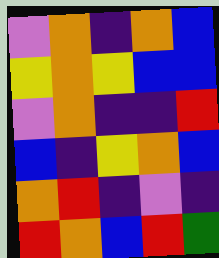[["violet", "orange", "indigo", "orange", "blue"], ["yellow", "orange", "yellow", "blue", "blue"], ["violet", "orange", "indigo", "indigo", "red"], ["blue", "indigo", "yellow", "orange", "blue"], ["orange", "red", "indigo", "violet", "indigo"], ["red", "orange", "blue", "red", "green"]]